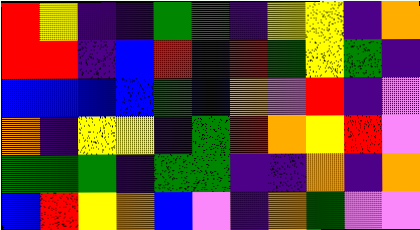[["red", "yellow", "indigo", "indigo", "green", "green", "indigo", "yellow", "yellow", "indigo", "orange"], ["red", "red", "indigo", "blue", "red", "indigo", "red", "green", "yellow", "green", "indigo"], ["blue", "blue", "blue", "blue", "green", "blue", "orange", "violet", "red", "indigo", "violet"], ["orange", "indigo", "yellow", "yellow", "indigo", "green", "red", "orange", "yellow", "red", "violet"], ["green", "green", "green", "indigo", "green", "green", "indigo", "indigo", "orange", "indigo", "orange"], ["blue", "red", "yellow", "orange", "blue", "violet", "indigo", "orange", "green", "violet", "violet"]]